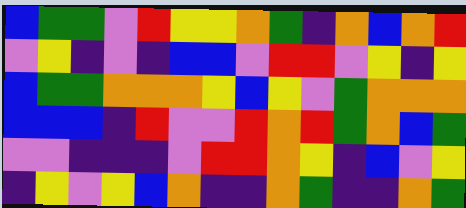[["blue", "green", "green", "violet", "red", "yellow", "yellow", "orange", "green", "indigo", "orange", "blue", "orange", "red"], ["violet", "yellow", "indigo", "violet", "indigo", "blue", "blue", "violet", "red", "red", "violet", "yellow", "indigo", "yellow"], ["blue", "green", "green", "orange", "orange", "orange", "yellow", "blue", "yellow", "violet", "green", "orange", "orange", "orange"], ["blue", "blue", "blue", "indigo", "red", "violet", "violet", "red", "orange", "red", "green", "orange", "blue", "green"], ["violet", "violet", "indigo", "indigo", "indigo", "violet", "red", "red", "orange", "yellow", "indigo", "blue", "violet", "yellow"], ["indigo", "yellow", "violet", "yellow", "blue", "orange", "indigo", "indigo", "orange", "green", "indigo", "indigo", "orange", "green"]]